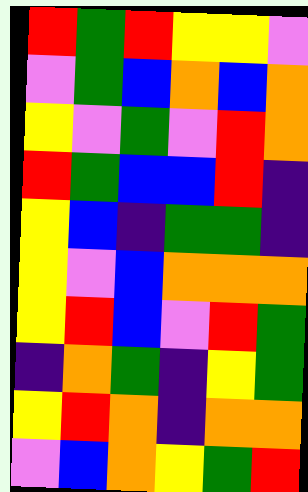[["red", "green", "red", "yellow", "yellow", "violet"], ["violet", "green", "blue", "orange", "blue", "orange"], ["yellow", "violet", "green", "violet", "red", "orange"], ["red", "green", "blue", "blue", "red", "indigo"], ["yellow", "blue", "indigo", "green", "green", "indigo"], ["yellow", "violet", "blue", "orange", "orange", "orange"], ["yellow", "red", "blue", "violet", "red", "green"], ["indigo", "orange", "green", "indigo", "yellow", "green"], ["yellow", "red", "orange", "indigo", "orange", "orange"], ["violet", "blue", "orange", "yellow", "green", "red"]]